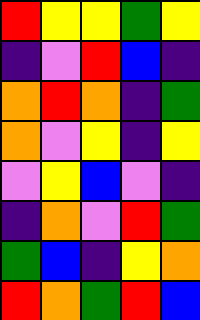[["red", "yellow", "yellow", "green", "yellow"], ["indigo", "violet", "red", "blue", "indigo"], ["orange", "red", "orange", "indigo", "green"], ["orange", "violet", "yellow", "indigo", "yellow"], ["violet", "yellow", "blue", "violet", "indigo"], ["indigo", "orange", "violet", "red", "green"], ["green", "blue", "indigo", "yellow", "orange"], ["red", "orange", "green", "red", "blue"]]